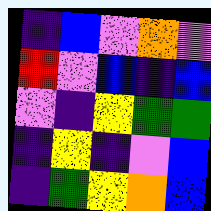[["indigo", "blue", "violet", "orange", "violet"], ["red", "violet", "blue", "indigo", "blue"], ["violet", "indigo", "yellow", "green", "green"], ["indigo", "yellow", "indigo", "violet", "blue"], ["indigo", "green", "yellow", "orange", "blue"]]